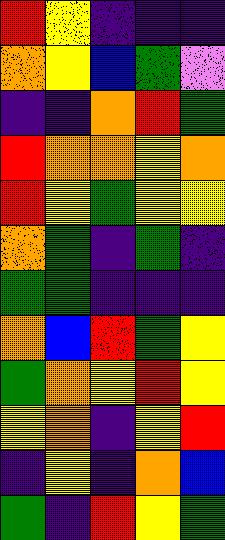[["red", "yellow", "indigo", "indigo", "indigo"], ["orange", "yellow", "blue", "green", "violet"], ["indigo", "indigo", "orange", "red", "green"], ["red", "orange", "orange", "yellow", "orange"], ["red", "yellow", "green", "yellow", "yellow"], ["orange", "green", "indigo", "green", "indigo"], ["green", "green", "indigo", "indigo", "indigo"], ["orange", "blue", "red", "green", "yellow"], ["green", "orange", "yellow", "red", "yellow"], ["yellow", "orange", "indigo", "yellow", "red"], ["indigo", "yellow", "indigo", "orange", "blue"], ["green", "indigo", "red", "yellow", "green"]]